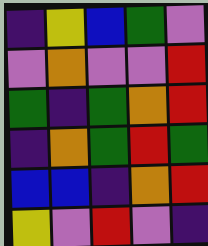[["indigo", "yellow", "blue", "green", "violet"], ["violet", "orange", "violet", "violet", "red"], ["green", "indigo", "green", "orange", "red"], ["indigo", "orange", "green", "red", "green"], ["blue", "blue", "indigo", "orange", "red"], ["yellow", "violet", "red", "violet", "indigo"]]